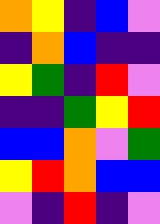[["orange", "yellow", "indigo", "blue", "violet"], ["indigo", "orange", "blue", "indigo", "indigo"], ["yellow", "green", "indigo", "red", "violet"], ["indigo", "indigo", "green", "yellow", "red"], ["blue", "blue", "orange", "violet", "green"], ["yellow", "red", "orange", "blue", "blue"], ["violet", "indigo", "red", "indigo", "violet"]]